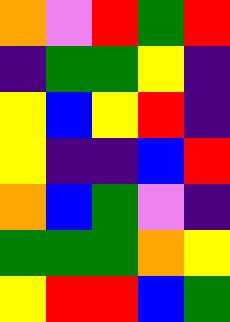[["orange", "violet", "red", "green", "red"], ["indigo", "green", "green", "yellow", "indigo"], ["yellow", "blue", "yellow", "red", "indigo"], ["yellow", "indigo", "indigo", "blue", "red"], ["orange", "blue", "green", "violet", "indigo"], ["green", "green", "green", "orange", "yellow"], ["yellow", "red", "red", "blue", "green"]]